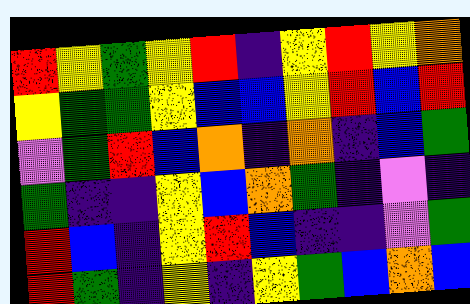[["red", "yellow", "green", "yellow", "red", "indigo", "yellow", "red", "yellow", "orange"], ["yellow", "green", "green", "yellow", "blue", "blue", "yellow", "red", "blue", "red"], ["violet", "green", "red", "blue", "orange", "indigo", "orange", "indigo", "blue", "green"], ["green", "indigo", "indigo", "yellow", "blue", "orange", "green", "indigo", "violet", "indigo"], ["red", "blue", "indigo", "yellow", "red", "blue", "indigo", "indigo", "violet", "green"], ["red", "green", "indigo", "yellow", "indigo", "yellow", "green", "blue", "orange", "blue"]]